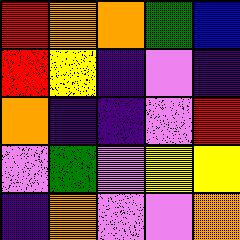[["red", "orange", "orange", "green", "blue"], ["red", "yellow", "indigo", "violet", "indigo"], ["orange", "indigo", "indigo", "violet", "red"], ["violet", "green", "violet", "yellow", "yellow"], ["indigo", "orange", "violet", "violet", "orange"]]